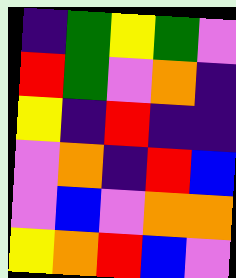[["indigo", "green", "yellow", "green", "violet"], ["red", "green", "violet", "orange", "indigo"], ["yellow", "indigo", "red", "indigo", "indigo"], ["violet", "orange", "indigo", "red", "blue"], ["violet", "blue", "violet", "orange", "orange"], ["yellow", "orange", "red", "blue", "violet"]]